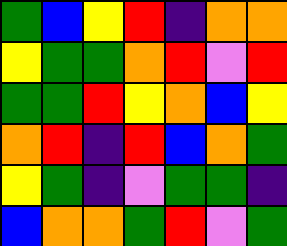[["green", "blue", "yellow", "red", "indigo", "orange", "orange"], ["yellow", "green", "green", "orange", "red", "violet", "red"], ["green", "green", "red", "yellow", "orange", "blue", "yellow"], ["orange", "red", "indigo", "red", "blue", "orange", "green"], ["yellow", "green", "indigo", "violet", "green", "green", "indigo"], ["blue", "orange", "orange", "green", "red", "violet", "green"]]